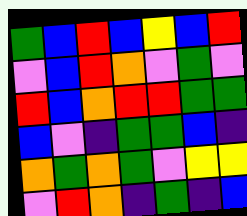[["green", "blue", "red", "blue", "yellow", "blue", "red"], ["violet", "blue", "red", "orange", "violet", "green", "violet"], ["red", "blue", "orange", "red", "red", "green", "green"], ["blue", "violet", "indigo", "green", "green", "blue", "indigo"], ["orange", "green", "orange", "green", "violet", "yellow", "yellow"], ["violet", "red", "orange", "indigo", "green", "indigo", "blue"]]